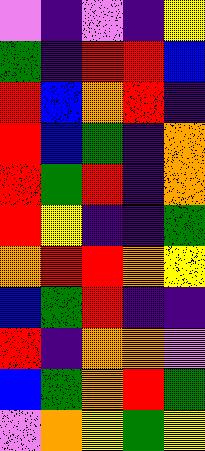[["violet", "indigo", "violet", "indigo", "yellow"], ["green", "indigo", "red", "red", "blue"], ["red", "blue", "orange", "red", "indigo"], ["red", "blue", "green", "indigo", "orange"], ["red", "green", "red", "indigo", "orange"], ["red", "yellow", "indigo", "indigo", "green"], ["orange", "red", "red", "orange", "yellow"], ["blue", "green", "red", "indigo", "indigo"], ["red", "indigo", "orange", "orange", "violet"], ["blue", "green", "orange", "red", "green"], ["violet", "orange", "yellow", "green", "yellow"]]